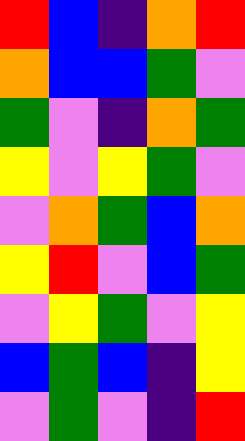[["red", "blue", "indigo", "orange", "red"], ["orange", "blue", "blue", "green", "violet"], ["green", "violet", "indigo", "orange", "green"], ["yellow", "violet", "yellow", "green", "violet"], ["violet", "orange", "green", "blue", "orange"], ["yellow", "red", "violet", "blue", "green"], ["violet", "yellow", "green", "violet", "yellow"], ["blue", "green", "blue", "indigo", "yellow"], ["violet", "green", "violet", "indigo", "red"]]